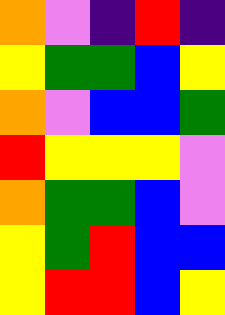[["orange", "violet", "indigo", "red", "indigo"], ["yellow", "green", "green", "blue", "yellow"], ["orange", "violet", "blue", "blue", "green"], ["red", "yellow", "yellow", "yellow", "violet"], ["orange", "green", "green", "blue", "violet"], ["yellow", "green", "red", "blue", "blue"], ["yellow", "red", "red", "blue", "yellow"]]